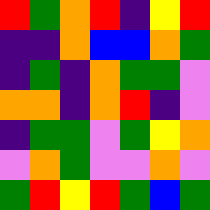[["red", "green", "orange", "red", "indigo", "yellow", "red"], ["indigo", "indigo", "orange", "blue", "blue", "orange", "green"], ["indigo", "green", "indigo", "orange", "green", "green", "violet"], ["orange", "orange", "indigo", "orange", "red", "indigo", "violet"], ["indigo", "green", "green", "violet", "green", "yellow", "orange"], ["violet", "orange", "green", "violet", "violet", "orange", "violet"], ["green", "red", "yellow", "red", "green", "blue", "green"]]